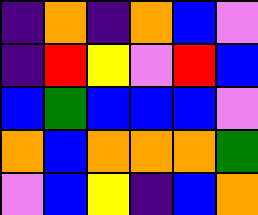[["indigo", "orange", "indigo", "orange", "blue", "violet"], ["indigo", "red", "yellow", "violet", "red", "blue"], ["blue", "green", "blue", "blue", "blue", "violet"], ["orange", "blue", "orange", "orange", "orange", "green"], ["violet", "blue", "yellow", "indigo", "blue", "orange"]]